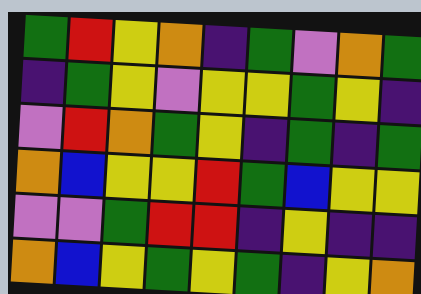[["green", "red", "yellow", "orange", "indigo", "green", "violet", "orange", "green"], ["indigo", "green", "yellow", "violet", "yellow", "yellow", "green", "yellow", "indigo"], ["violet", "red", "orange", "green", "yellow", "indigo", "green", "indigo", "green"], ["orange", "blue", "yellow", "yellow", "red", "green", "blue", "yellow", "yellow"], ["violet", "violet", "green", "red", "red", "indigo", "yellow", "indigo", "indigo"], ["orange", "blue", "yellow", "green", "yellow", "green", "indigo", "yellow", "orange"]]